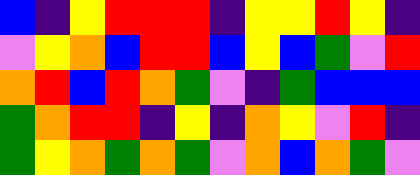[["blue", "indigo", "yellow", "red", "red", "red", "indigo", "yellow", "yellow", "red", "yellow", "indigo"], ["violet", "yellow", "orange", "blue", "red", "red", "blue", "yellow", "blue", "green", "violet", "red"], ["orange", "red", "blue", "red", "orange", "green", "violet", "indigo", "green", "blue", "blue", "blue"], ["green", "orange", "red", "red", "indigo", "yellow", "indigo", "orange", "yellow", "violet", "red", "indigo"], ["green", "yellow", "orange", "green", "orange", "green", "violet", "orange", "blue", "orange", "green", "violet"]]